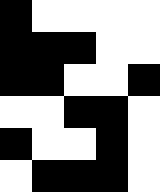[["black", "white", "white", "white", "white"], ["black", "black", "black", "white", "white"], ["black", "black", "white", "white", "black"], ["white", "white", "black", "black", "white"], ["black", "white", "white", "black", "white"], ["white", "black", "black", "black", "white"]]